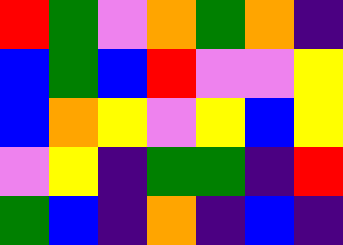[["red", "green", "violet", "orange", "green", "orange", "indigo"], ["blue", "green", "blue", "red", "violet", "violet", "yellow"], ["blue", "orange", "yellow", "violet", "yellow", "blue", "yellow"], ["violet", "yellow", "indigo", "green", "green", "indigo", "red"], ["green", "blue", "indigo", "orange", "indigo", "blue", "indigo"]]